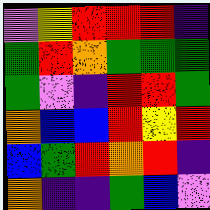[["violet", "yellow", "red", "red", "red", "indigo"], ["green", "red", "orange", "green", "green", "green"], ["green", "violet", "indigo", "red", "red", "green"], ["orange", "blue", "blue", "red", "yellow", "red"], ["blue", "green", "red", "orange", "red", "indigo"], ["orange", "indigo", "indigo", "green", "blue", "violet"]]